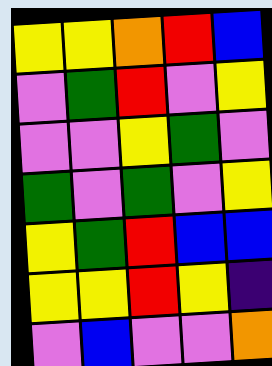[["yellow", "yellow", "orange", "red", "blue"], ["violet", "green", "red", "violet", "yellow"], ["violet", "violet", "yellow", "green", "violet"], ["green", "violet", "green", "violet", "yellow"], ["yellow", "green", "red", "blue", "blue"], ["yellow", "yellow", "red", "yellow", "indigo"], ["violet", "blue", "violet", "violet", "orange"]]